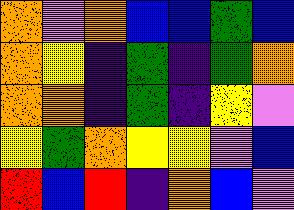[["orange", "violet", "orange", "blue", "blue", "green", "blue"], ["orange", "yellow", "indigo", "green", "indigo", "green", "orange"], ["orange", "orange", "indigo", "green", "indigo", "yellow", "violet"], ["yellow", "green", "orange", "yellow", "yellow", "violet", "blue"], ["red", "blue", "red", "indigo", "orange", "blue", "violet"]]